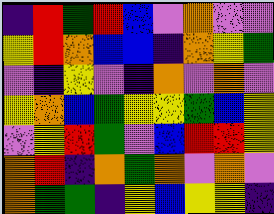[["indigo", "red", "green", "red", "blue", "violet", "orange", "violet", "violet"], ["yellow", "red", "orange", "blue", "blue", "indigo", "orange", "yellow", "green"], ["violet", "indigo", "yellow", "violet", "indigo", "orange", "violet", "orange", "violet"], ["yellow", "orange", "blue", "green", "yellow", "yellow", "green", "blue", "yellow"], ["violet", "yellow", "red", "green", "violet", "blue", "red", "red", "yellow"], ["orange", "red", "indigo", "orange", "green", "orange", "violet", "orange", "violet"], ["orange", "green", "green", "indigo", "yellow", "blue", "yellow", "yellow", "indigo"]]